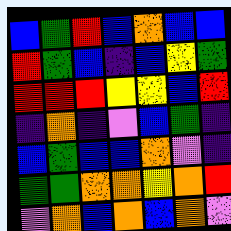[["blue", "green", "red", "blue", "orange", "blue", "blue"], ["red", "green", "blue", "indigo", "blue", "yellow", "green"], ["red", "red", "red", "yellow", "yellow", "blue", "red"], ["indigo", "orange", "indigo", "violet", "blue", "green", "indigo"], ["blue", "green", "blue", "blue", "orange", "violet", "indigo"], ["green", "green", "orange", "orange", "yellow", "orange", "red"], ["violet", "orange", "blue", "orange", "blue", "orange", "violet"]]